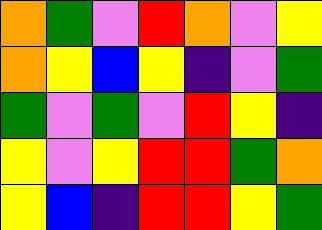[["orange", "green", "violet", "red", "orange", "violet", "yellow"], ["orange", "yellow", "blue", "yellow", "indigo", "violet", "green"], ["green", "violet", "green", "violet", "red", "yellow", "indigo"], ["yellow", "violet", "yellow", "red", "red", "green", "orange"], ["yellow", "blue", "indigo", "red", "red", "yellow", "green"]]